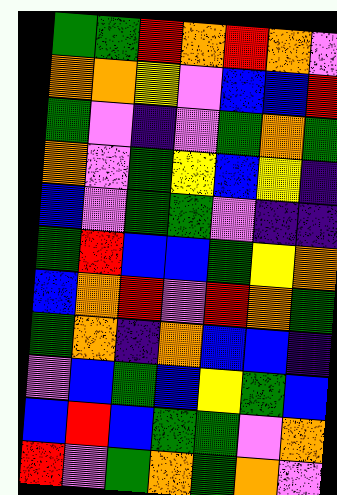[["green", "green", "red", "orange", "red", "orange", "violet"], ["orange", "orange", "yellow", "violet", "blue", "blue", "red"], ["green", "violet", "indigo", "violet", "green", "orange", "green"], ["orange", "violet", "green", "yellow", "blue", "yellow", "indigo"], ["blue", "violet", "green", "green", "violet", "indigo", "indigo"], ["green", "red", "blue", "blue", "green", "yellow", "orange"], ["blue", "orange", "red", "violet", "red", "orange", "green"], ["green", "orange", "indigo", "orange", "blue", "blue", "indigo"], ["violet", "blue", "green", "blue", "yellow", "green", "blue"], ["blue", "red", "blue", "green", "green", "violet", "orange"], ["red", "violet", "green", "orange", "green", "orange", "violet"]]